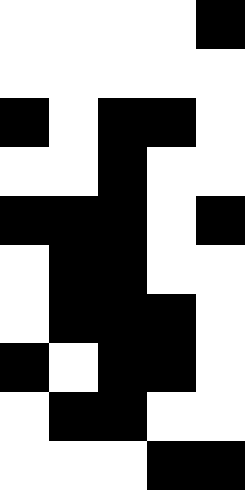[["white", "white", "white", "white", "black"], ["white", "white", "white", "white", "white"], ["black", "white", "black", "black", "white"], ["white", "white", "black", "white", "white"], ["black", "black", "black", "white", "black"], ["white", "black", "black", "white", "white"], ["white", "black", "black", "black", "white"], ["black", "white", "black", "black", "white"], ["white", "black", "black", "white", "white"], ["white", "white", "white", "black", "black"]]